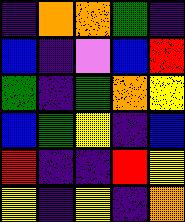[["indigo", "orange", "orange", "green", "indigo"], ["blue", "indigo", "violet", "blue", "red"], ["green", "indigo", "green", "orange", "yellow"], ["blue", "green", "yellow", "indigo", "blue"], ["red", "indigo", "indigo", "red", "yellow"], ["yellow", "indigo", "yellow", "indigo", "orange"]]